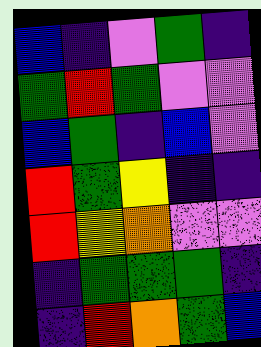[["blue", "indigo", "violet", "green", "indigo"], ["green", "red", "green", "violet", "violet"], ["blue", "green", "indigo", "blue", "violet"], ["red", "green", "yellow", "indigo", "indigo"], ["red", "yellow", "orange", "violet", "violet"], ["indigo", "green", "green", "green", "indigo"], ["indigo", "red", "orange", "green", "blue"]]